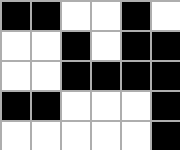[["black", "black", "white", "white", "black", "white"], ["white", "white", "black", "white", "black", "black"], ["white", "white", "black", "black", "black", "black"], ["black", "black", "white", "white", "white", "black"], ["white", "white", "white", "white", "white", "black"]]